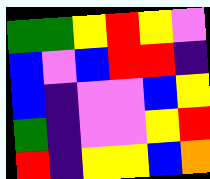[["green", "green", "yellow", "red", "yellow", "violet"], ["blue", "violet", "blue", "red", "red", "indigo"], ["blue", "indigo", "violet", "violet", "blue", "yellow"], ["green", "indigo", "violet", "violet", "yellow", "red"], ["red", "indigo", "yellow", "yellow", "blue", "orange"]]